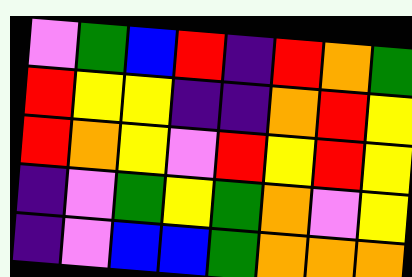[["violet", "green", "blue", "red", "indigo", "red", "orange", "green"], ["red", "yellow", "yellow", "indigo", "indigo", "orange", "red", "yellow"], ["red", "orange", "yellow", "violet", "red", "yellow", "red", "yellow"], ["indigo", "violet", "green", "yellow", "green", "orange", "violet", "yellow"], ["indigo", "violet", "blue", "blue", "green", "orange", "orange", "orange"]]